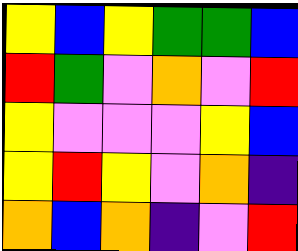[["yellow", "blue", "yellow", "green", "green", "blue"], ["red", "green", "violet", "orange", "violet", "red"], ["yellow", "violet", "violet", "violet", "yellow", "blue"], ["yellow", "red", "yellow", "violet", "orange", "indigo"], ["orange", "blue", "orange", "indigo", "violet", "red"]]